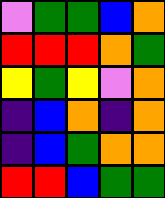[["violet", "green", "green", "blue", "orange"], ["red", "red", "red", "orange", "green"], ["yellow", "green", "yellow", "violet", "orange"], ["indigo", "blue", "orange", "indigo", "orange"], ["indigo", "blue", "green", "orange", "orange"], ["red", "red", "blue", "green", "green"]]